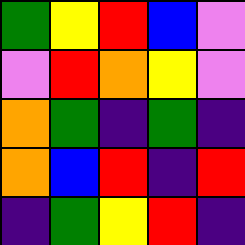[["green", "yellow", "red", "blue", "violet"], ["violet", "red", "orange", "yellow", "violet"], ["orange", "green", "indigo", "green", "indigo"], ["orange", "blue", "red", "indigo", "red"], ["indigo", "green", "yellow", "red", "indigo"]]